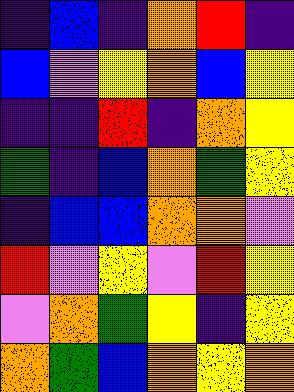[["indigo", "blue", "indigo", "orange", "red", "indigo"], ["blue", "violet", "yellow", "orange", "blue", "yellow"], ["indigo", "indigo", "red", "indigo", "orange", "yellow"], ["green", "indigo", "blue", "orange", "green", "yellow"], ["indigo", "blue", "blue", "orange", "orange", "violet"], ["red", "violet", "yellow", "violet", "red", "yellow"], ["violet", "orange", "green", "yellow", "indigo", "yellow"], ["orange", "green", "blue", "orange", "yellow", "orange"]]